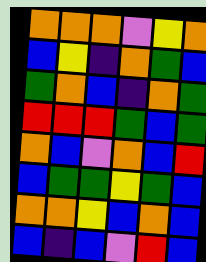[["orange", "orange", "orange", "violet", "yellow", "orange"], ["blue", "yellow", "indigo", "orange", "green", "blue"], ["green", "orange", "blue", "indigo", "orange", "green"], ["red", "red", "red", "green", "blue", "green"], ["orange", "blue", "violet", "orange", "blue", "red"], ["blue", "green", "green", "yellow", "green", "blue"], ["orange", "orange", "yellow", "blue", "orange", "blue"], ["blue", "indigo", "blue", "violet", "red", "blue"]]